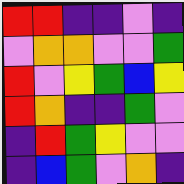[["red", "red", "indigo", "indigo", "violet", "indigo"], ["violet", "orange", "orange", "violet", "violet", "green"], ["red", "violet", "yellow", "green", "blue", "yellow"], ["red", "orange", "indigo", "indigo", "green", "violet"], ["indigo", "red", "green", "yellow", "violet", "violet"], ["indigo", "blue", "green", "violet", "orange", "indigo"]]